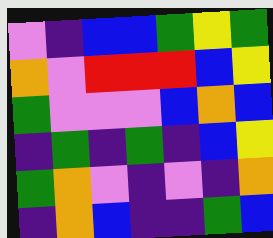[["violet", "indigo", "blue", "blue", "green", "yellow", "green"], ["orange", "violet", "red", "red", "red", "blue", "yellow"], ["green", "violet", "violet", "violet", "blue", "orange", "blue"], ["indigo", "green", "indigo", "green", "indigo", "blue", "yellow"], ["green", "orange", "violet", "indigo", "violet", "indigo", "orange"], ["indigo", "orange", "blue", "indigo", "indigo", "green", "blue"]]